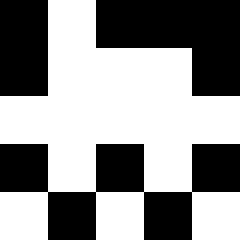[["black", "white", "black", "black", "black"], ["black", "white", "white", "white", "black"], ["white", "white", "white", "white", "white"], ["black", "white", "black", "white", "black"], ["white", "black", "white", "black", "white"]]